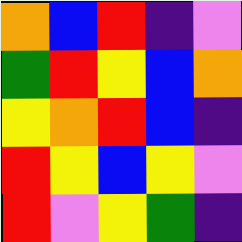[["orange", "blue", "red", "indigo", "violet"], ["green", "red", "yellow", "blue", "orange"], ["yellow", "orange", "red", "blue", "indigo"], ["red", "yellow", "blue", "yellow", "violet"], ["red", "violet", "yellow", "green", "indigo"]]